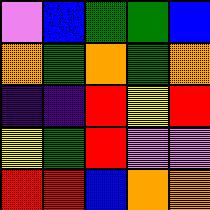[["violet", "blue", "green", "green", "blue"], ["orange", "green", "orange", "green", "orange"], ["indigo", "indigo", "red", "yellow", "red"], ["yellow", "green", "red", "violet", "violet"], ["red", "red", "blue", "orange", "orange"]]